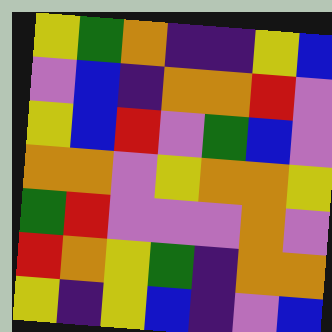[["yellow", "green", "orange", "indigo", "indigo", "yellow", "blue"], ["violet", "blue", "indigo", "orange", "orange", "red", "violet"], ["yellow", "blue", "red", "violet", "green", "blue", "violet"], ["orange", "orange", "violet", "yellow", "orange", "orange", "yellow"], ["green", "red", "violet", "violet", "violet", "orange", "violet"], ["red", "orange", "yellow", "green", "indigo", "orange", "orange"], ["yellow", "indigo", "yellow", "blue", "indigo", "violet", "blue"]]